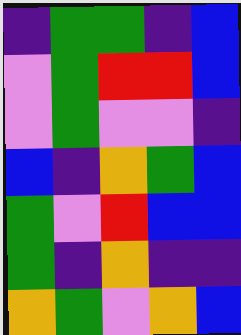[["indigo", "green", "green", "indigo", "blue"], ["violet", "green", "red", "red", "blue"], ["violet", "green", "violet", "violet", "indigo"], ["blue", "indigo", "orange", "green", "blue"], ["green", "violet", "red", "blue", "blue"], ["green", "indigo", "orange", "indigo", "indigo"], ["orange", "green", "violet", "orange", "blue"]]